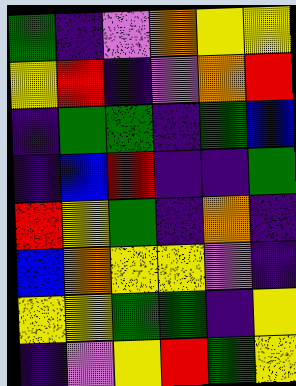[["green", "indigo", "violet", "orange", "yellow", "yellow"], ["yellow", "red", "indigo", "violet", "orange", "red"], ["indigo", "green", "green", "indigo", "green", "blue"], ["indigo", "blue", "red", "indigo", "indigo", "green"], ["red", "yellow", "green", "indigo", "orange", "indigo"], ["blue", "orange", "yellow", "yellow", "violet", "indigo"], ["yellow", "yellow", "green", "green", "indigo", "yellow"], ["indigo", "violet", "yellow", "red", "green", "yellow"]]